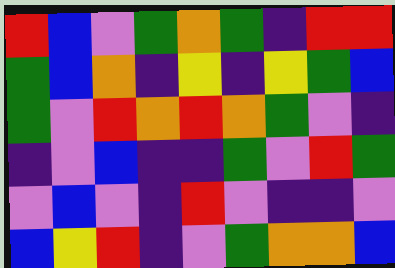[["red", "blue", "violet", "green", "orange", "green", "indigo", "red", "red"], ["green", "blue", "orange", "indigo", "yellow", "indigo", "yellow", "green", "blue"], ["green", "violet", "red", "orange", "red", "orange", "green", "violet", "indigo"], ["indigo", "violet", "blue", "indigo", "indigo", "green", "violet", "red", "green"], ["violet", "blue", "violet", "indigo", "red", "violet", "indigo", "indigo", "violet"], ["blue", "yellow", "red", "indigo", "violet", "green", "orange", "orange", "blue"]]